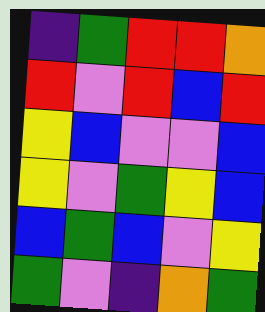[["indigo", "green", "red", "red", "orange"], ["red", "violet", "red", "blue", "red"], ["yellow", "blue", "violet", "violet", "blue"], ["yellow", "violet", "green", "yellow", "blue"], ["blue", "green", "blue", "violet", "yellow"], ["green", "violet", "indigo", "orange", "green"]]